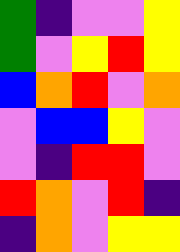[["green", "indigo", "violet", "violet", "yellow"], ["green", "violet", "yellow", "red", "yellow"], ["blue", "orange", "red", "violet", "orange"], ["violet", "blue", "blue", "yellow", "violet"], ["violet", "indigo", "red", "red", "violet"], ["red", "orange", "violet", "red", "indigo"], ["indigo", "orange", "violet", "yellow", "yellow"]]